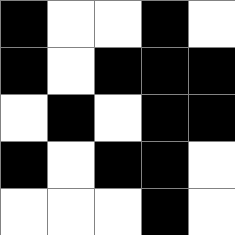[["black", "white", "white", "black", "white"], ["black", "white", "black", "black", "black"], ["white", "black", "white", "black", "black"], ["black", "white", "black", "black", "white"], ["white", "white", "white", "black", "white"]]